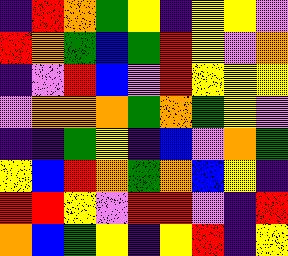[["indigo", "red", "orange", "green", "yellow", "indigo", "yellow", "yellow", "violet"], ["red", "orange", "green", "blue", "green", "red", "yellow", "violet", "orange"], ["indigo", "violet", "red", "blue", "violet", "red", "yellow", "yellow", "yellow"], ["violet", "orange", "orange", "orange", "green", "orange", "green", "yellow", "violet"], ["indigo", "indigo", "green", "yellow", "indigo", "blue", "violet", "orange", "green"], ["yellow", "blue", "red", "orange", "green", "orange", "blue", "yellow", "indigo"], ["red", "red", "yellow", "violet", "red", "red", "violet", "indigo", "red"], ["orange", "blue", "green", "yellow", "indigo", "yellow", "red", "indigo", "yellow"]]